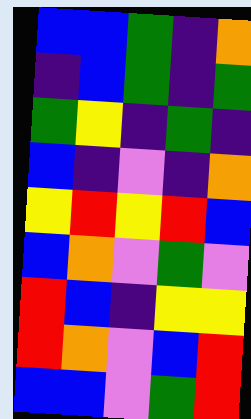[["blue", "blue", "green", "indigo", "orange"], ["indigo", "blue", "green", "indigo", "green"], ["green", "yellow", "indigo", "green", "indigo"], ["blue", "indigo", "violet", "indigo", "orange"], ["yellow", "red", "yellow", "red", "blue"], ["blue", "orange", "violet", "green", "violet"], ["red", "blue", "indigo", "yellow", "yellow"], ["red", "orange", "violet", "blue", "red"], ["blue", "blue", "violet", "green", "red"]]